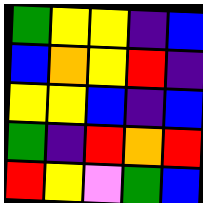[["green", "yellow", "yellow", "indigo", "blue"], ["blue", "orange", "yellow", "red", "indigo"], ["yellow", "yellow", "blue", "indigo", "blue"], ["green", "indigo", "red", "orange", "red"], ["red", "yellow", "violet", "green", "blue"]]